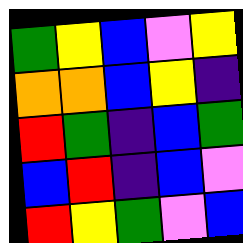[["green", "yellow", "blue", "violet", "yellow"], ["orange", "orange", "blue", "yellow", "indigo"], ["red", "green", "indigo", "blue", "green"], ["blue", "red", "indigo", "blue", "violet"], ["red", "yellow", "green", "violet", "blue"]]